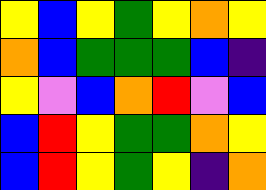[["yellow", "blue", "yellow", "green", "yellow", "orange", "yellow"], ["orange", "blue", "green", "green", "green", "blue", "indigo"], ["yellow", "violet", "blue", "orange", "red", "violet", "blue"], ["blue", "red", "yellow", "green", "green", "orange", "yellow"], ["blue", "red", "yellow", "green", "yellow", "indigo", "orange"]]